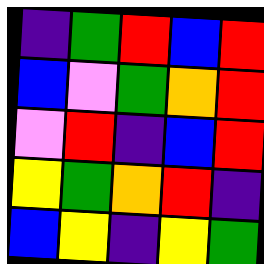[["indigo", "green", "red", "blue", "red"], ["blue", "violet", "green", "orange", "red"], ["violet", "red", "indigo", "blue", "red"], ["yellow", "green", "orange", "red", "indigo"], ["blue", "yellow", "indigo", "yellow", "green"]]